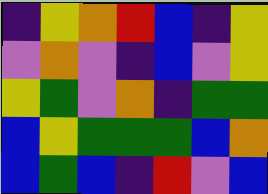[["indigo", "yellow", "orange", "red", "blue", "indigo", "yellow"], ["violet", "orange", "violet", "indigo", "blue", "violet", "yellow"], ["yellow", "green", "violet", "orange", "indigo", "green", "green"], ["blue", "yellow", "green", "green", "green", "blue", "orange"], ["blue", "green", "blue", "indigo", "red", "violet", "blue"]]